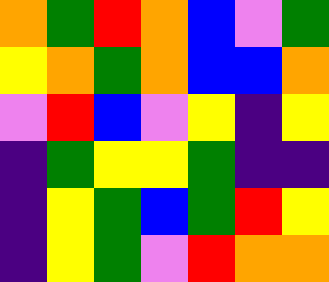[["orange", "green", "red", "orange", "blue", "violet", "green"], ["yellow", "orange", "green", "orange", "blue", "blue", "orange"], ["violet", "red", "blue", "violet", "yellow", "indigo", "yellow"], ["indigo", "green", "yellow", "yellow", "green", "indigo", "indigo"], ["indigo", "yellow", "green", "blue", "green", "red", "yellow"], ["indigo", "yellow", "green", "violet", "red", "orange", "orange"]]